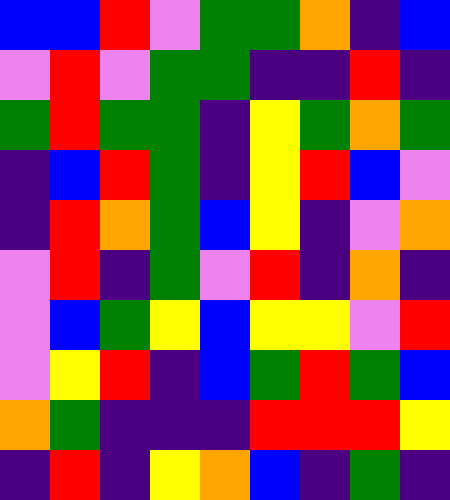[["blue", "blue", "red", "violet", "green", "green", "orange", "indigo", "blue"], ["violet", "red", "violet", "green", "green", "indigo", "indigo", "red", "indigo"], ["green", "red", "green", "green", "indigo", "yellow", "green", "orange", "green"], ["indigo", "blue", "red", "green", "indigo", "yellow", "red", "blue", "violet"], ["indigo", "red", "orange", "green", "blue", "yellow", "indigo", "violet", "orange"], ["violet", "red", "indigo", "green", "violet", "red", "indigo", "orange", "indigo"], ["violet", "blue", "green", "yellow", "blue", "yellow", "yellow", "violet", "red"], ["violet", "yellow", "red", "indigo", "blue", "green", "red", "green", "blue"], ["orange", "green", "indigo", "indigo", "indigo", "red", "red", "red", "yellow"], ["indigo", "red", "indigo", "yellow", "orange", "blue", "indigo", "green", "indigo"]]